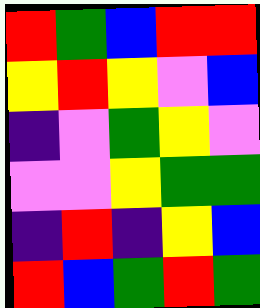[["red", "green", "blue", "red", "red"], ["yellow", "red", "yellow", "violet", "blue"], ["indigo", "violet", "green", "yellow", "violet"], ["violet", "violet", "yellow", "green", "green"], ["indigo", "red", "indigo", "yellow", "blue"], ["red", "blue", "green", "red", "green"]]